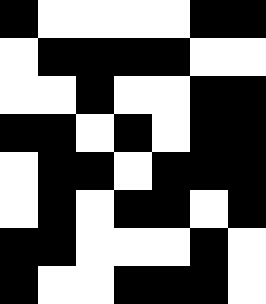[["black", "white", "white", "white", "white", "black", "black"], ["white", "black", "black", "black", "black", "white", "white"], ["white", "white", "black", "white", "white", "black", "black"], ["black", "black", "white", "black", "white", "black", "black"], ["white", "black", "black", "white", "black", "black", "black"], ["white", "black", "white", "black", "black", "white", "black"], ["black", "black", "white", "white", "white", "black", "white"], ["black", "white", "white", "black", "black", "black", "white"]]